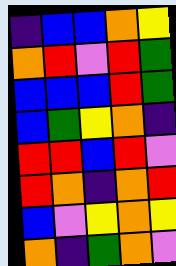[["indigo", "blue", "blue", "orange", "yellow"], ["orange", "red", "violet", "red", "green"], ["blue", "blue", "blue", "red", "green"], ["blue", "green", "yellow", "orange", "indigo"], ["red", "red", "blue", "red", "violet"], ["red", "orange", "indigo", "orange", "red"], ["blue", "violet", "yellow", "orange", "yellow"], ["orange", "indigo", "green", "orange", "violet"]]